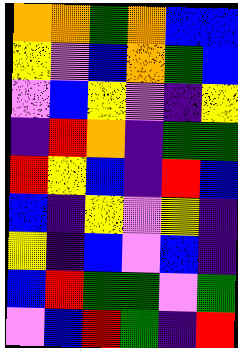[["orange", "orange", "green", "orange", "blue", "blue"], ["yellow", "violet", "blue", "orange", "green", "blue"], ["violet", "blue", "yellow", "violet", "indigo", "yellow"], ["indigo", "red", "orange", "indigo", "green", "green"], ["red", "yellow", "blue", "indigo", "red", "blue"], ["blue", "indigo", "yellow", "violet", "yellow", "indigo"], ["yellow", "indigo", "blue", "violet", "blue", "indigo"], ["blue", "red", "green", "green", "violet", "green"], ["violet", "blue", "red", "green", "indigo", "red"]]